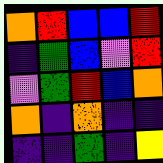[["orange", "red", "blue", "blue", "red"], ["indigo", "green", "blue", "violet", "red"], ["violet", "green", "red", "blue", "orange"], ["orange", "indigo", "orange", "indigo", "indigo"], ["indigo", "indigo", "green", "indigo", "yellow"]]